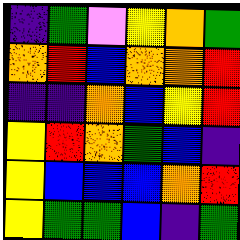[["indigo", "green", "violet", "yellow", "orange", "green"], ["orange", "red", "blue", "orange", "orange", "red"], ["indigo", "indigo", "orange", "blue", "yellow", "red"], ["yellow", "red", "orange", "green", "blue", "indigo"], ["yellow", "blue", "blue", "blue", "orange", "red"], ["yellow", "green", "green", "blue", "indigo", "green"]]